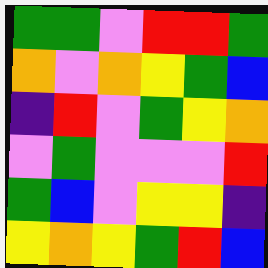[["green", "green", "violet", "red", "red", "green"], ["orange", "violet", "orange", "yellow", "green", "blue"], ["indigo", "red", "violet", "green", "yellow", "orange"], ["violet", "green", "violet", "violet", "violet", "red"], ["green", "blue", "violet", "yellow", "yellow", "indigo"], ["yellow", "orange", "yellow", "green", "red", "blue"]]